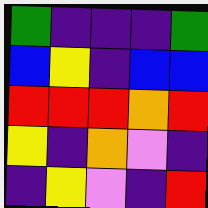[["green", "indigo", "indigo", "indigo", "green"], ["blue", "yellow", "indigo", "blue", "blue"], ["red", "red", "red", "orange", "red"], ["yellow", "indigo", "orange", "violet", "indigo"], ["indigo", "yellow", "violet", "indigo", "red"]]